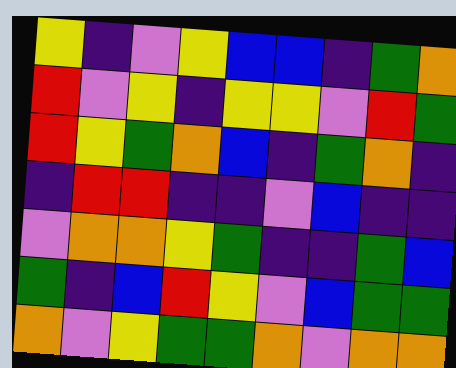[["yellow", "indigo", "violet", "yellow", "blue", "blue", "indigo", "green", "orange"], ["red", "violet", "yellow", "indigo", "yellow", "yellow", "violet", "red", "green"], ["red", "yellow", "green", "orange", "blue", "indigo", "green", "orange", "indigo"], ["indigo", "red", "red", "indigo", "indigo", "violet", "blue", "indigo", "indigo"], ["violet", "orange", "orange", "yellow", "green", "indigo", "indigo", "green", "blue"], ["green", "indigo", "blue", "red", "yellow", "violet", "blue", "green", "green"], ["orange", "violet", "yellow", "green", "green", "orange", "violet", "orange", "orange"]]